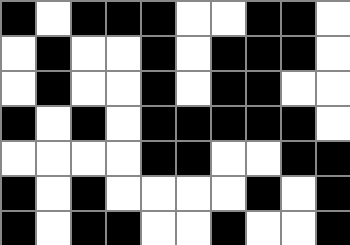[["black", "white", "black", "black", "black", "white", "white", "black", "black", "white"], ["white", "black", "white", "white", "black", "white", "black", "black", "black", "white"], ["white", "black", "white", "white", "black", "white", "black", "black", "white", "white"], ["black", "white", "black", "white", "black", "black", "black", "black", "black", "white"], ["white", "white", "white", "white", "black", "black", "white", "white", "black", "black"], ["black", "white", "black", "white", "white", "white", "white", "black", "white", "black"], ["black", "white", "black", "black", "white", "white", "black", "white", "white", "black"]]